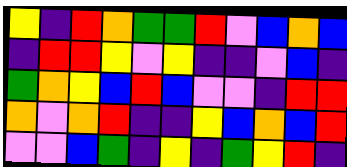[["yellow", "indigo", "red", "orange", "green", "green", "red", "violet", "blue", "orange", "blue"], ["indigo", "red", "red", "yellow", "violet", "yellow", "indigo", "indigo", "violet", "blue", "indigo"], ["green", "orange", "yellow", "blue", "red", "blue", "violet", "violet", "indigo", "red", "red"], ["orange", "violet", "orange", "red", "indigo", "indigo", "yellow", "blue", "orange", "blue", "red"], ["violet", "violet", "blue", "green", "indigo", "yellow", "indigo", "green", "yellow", "red", "indigo"]]